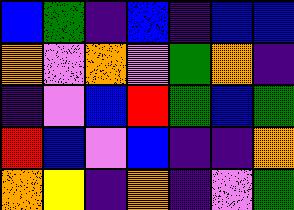[["blue", "green", "indigo", "blue", "indigo", "blue", "blue"], ["orange", "violet", "orange", "violet", "green", "orange", "indigo"], ["indigo", "violet", "blue", "red", "green", "blue", "green"], ["red", "blue", "violet", "blue", "indigo", "indigo", "orange"], ["orange", "yellow", "indigo", "orange", "indigo", "violet", "green"]]